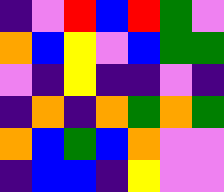[["indigo", "violet", "red", "blue", "red", "green", "violet"], ["orange", "blue", "yellow", "violet", "blue", "green", "green"], ["violet", "indigo", "yellow", "indigo", "indigo", "violet", "indigo"], ["indigo", "orange", "indigo", "orange", "green", "orange", "green"], ["orange", "blue", "green", "blue", "orange", "violet", "violet"], ["indigo", "blue", "blue", "indigo", "yellow", "violet", "violet"]]